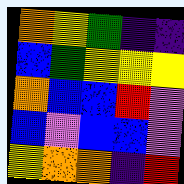[["orange", "yellow", "green", "indigo", "indigo"], ["blue", "green", "yellow", "yellow", "yellow"], ["orange", "blue", "blue", "red", "violet"], ["blue", "violet", "blue", "blue", "violet"], ["yellow", "orange", "orange", "indigo", "red"]]